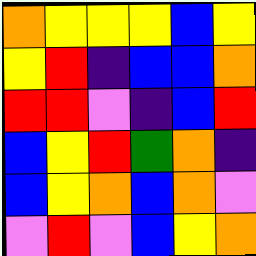[["orange", "yellow", "yellow", "yellow", "blue", "yellow"], ["yellow", "red", "indigo", "blue", "blue", "orange"], ["red", "red", "violet", "indigo", "blue", "red"], ["blue", "yellow", "red", "green", "orange", "indigo"], ["blue", "yellow", "orange", "blue", "orange", "violet"], ["violet", "red", "violet", "blue", "yellow", "orange"]]